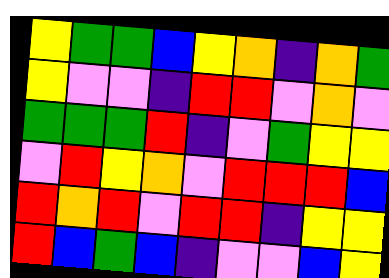[["yellow", "green", "green", "blue", "yellow", "orange", "indigo", "orange", "green"], ["yellow", "violet", "violet", "indigo", "red", "red", "violet", "orange", "violet"], ["green", "green", "green", "red", "indigo", "violet", "green", "yellow", "yellow"], ["violet", "red", "yellow", "orange", "violet", "red", "red", "red", "blue"], ["red", "orange", "red", "violet", "red", "red", "indigo", "yellow", "yellow"], ["red", "blue", "green", "blue", "indigo", "violet", "violet", "blue", "yellow"]]